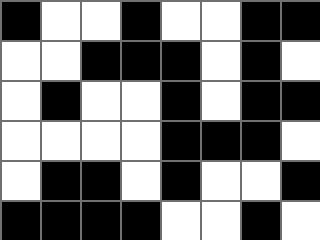[["black", "white", "white", "black", "white", "white", "black", "black"], ["white", "white", "black", "black", "black", "white", "black", "white"], ["white", "black", "white", "white", "black", "white", "black", "black"], ["white", "white", "white", "white", "black", "black", "black", "white"], ["white", "black", "black", "white", "black", "white", "white", "black"], ["black", "black", "black", "black", "white", "white", "black", "white"]]